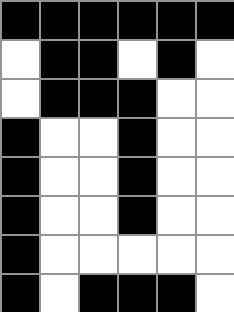[["black", "black", "black", "black", "black", "black"], ["white", "black", "black", "white", "black", "white"], ["white", "black", "black", "black", "white", "white"], ["black", "white", "white", "black", "white", "white"], ["black", "white", "white", "black", "white", "white"], ["black", "white", "white", "black", "white", "white"], ["black", "white", "white", "white", "white", "white"], ["black", "white", "black", "black", "black", "white"]]